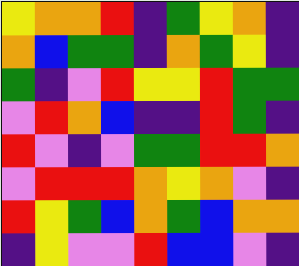[["yellow", "orange", "orange", "red", "indigo", "green", "yellow", "orange", "indigo"], ["orange", "blue", "green", "green", "indigo", "orange", "green", "yellow", "indigo"], ["green", "indigo", "violet", "red", "yellow", "yellow", "red", "green", "green"], ["violet", "red", "orange", "blue", "indigo", "indigo", "red", "green", "indigo"], ["red", "violet", "indigo", "violet", "green", "green", "red", "red", "orange"], ["violet", "red", "red", "red", "orange", "yellow", "orange", "violet", "indigo"], ["red", "yellow", "green", "blue", "orange", "green", "blue", "orange", "orange"], ["indigo", "yellow", "violet", "violet", "red", "blue", "blue", "violet", "indigo"]]